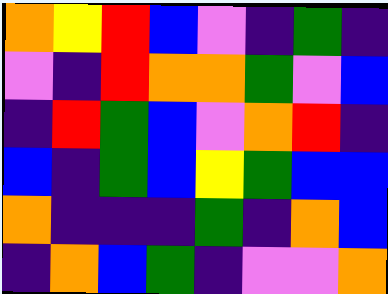[["orange", "yellow", "red", "blue", "violet", "indigo", "green", "indigo"], ["violet", "indigo", "red", "orange", "orange", "green", "violet", "blue"], ["indigo", "red", "green", "blue", "violet", "orange", "red", "indigo"], ["blue", "indigo", "green", "blue", "yellow", "green", "blue", "blue"], ["orange", "indigo", "indigo", "indigo", "green", "indigo", "orange", "blue"], ["indigo", "orange", "blue", "green", "indigo", "violet", "violet", "orange"]]